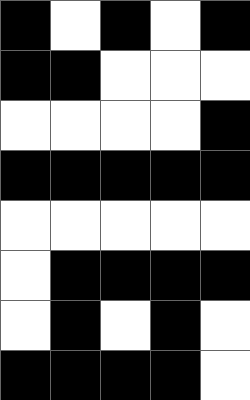[["black", "white", "black", "white", "black"], ["black", "black", "white", "white", "white"], ["white", "white", "white", "white", "black"], ["black", "black", "black", "black", "black"], ["white", "white", "white", "white", "white"], ["white", "black", "black", "black", "black"], ["white", "black", "white", "black", "white"], ["black", "black", "black", "black", "white"]]